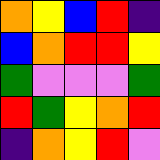[["orange", "yellow", "blue", "red", "indigo"], ["blue", "orange", "red", "red", "yellow"], ["green", "violet", "violet", "violet", "green"], ["red", "green", "yellow", "orange", "red"], ["indigo", "orange", "yellow", "red", "violet"]]